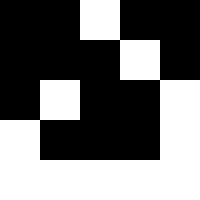[["black", "black", "white", "black", "black"], ["black", "black", "black", "white", "black"], ["black", "white", "black", "black", "white"], ["white", "black", "black", "black", "white"], ["white", "white", "white", "white", "white"]]